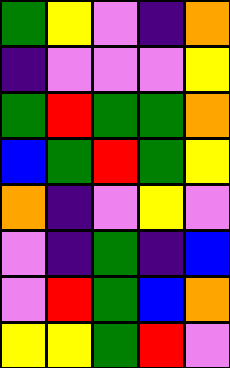[["green", "yellow", "violet", "indigo", "orange"], ["indigo", "violet", "violet", "violet", "yellow"], ["green", "red", "green", "green", "orange"], ["blue", "green", "red", "green", "yellow"], ["orange", "indigo", "violet", "yellow", "violet"], ["violet", "indigo", "green", "indigo", "blue"], ["violet", "red", "green", "blue", "orange"], ["yellow", "yellow", "green", "red", "violet"]]